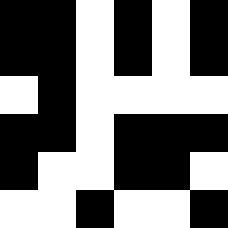[["black", "black", "white", "black", "white", "black"], ["black", "black", "white", "black", "white", "black"], ["white", "black", "white", "white", "white", "white"], ["black", "black", "white", "black", "black", "black"], ["black", "white", "white", "black", "black", "white"], ["white", "white", "black", "white", "white", "black"]]